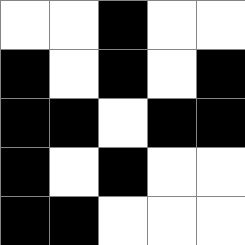[["white", "white", "black", "white", "white"], ["black", "white", "black", "white", "black"], ["black", "black", "white", "black", "black"], ["black", "white", "black", "white", "white"], ["black", "black", "white", "white", "white"]]